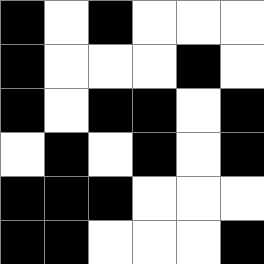[["black", "white", "black", "white", "white", "white"], ["black", "white", "white", "white", "black", "white"], ["black", "white", "black", "black", "white", "black"], ["white", "black", "white", "black", "white", "black"], ["black", "black", "black", "white", "white", "white"], ["black", "black", "white", "white", "white", "black"]]